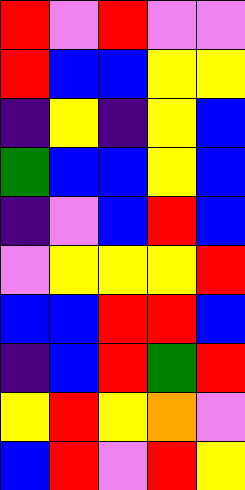[["red", "violet", "red", "violet", "violet"], ["red", "blue", "blue", "yellow", "yellow"], ["indigo", "yellow", "indigo", "yellow", "blue"], ["green", "blue", "blue", "yellow", "blue"], ["indigo", "violet", "blue", "red", "blue"], ["violet", "yellow", "yellow", "yellow", "red"], ["blue", "blue", "red", "red", "blue"], ["indigo", "blue", "red", "green", "red"], ["yellow", "red", "yellow", "orange", "violet"], ["blue", "red", "violet", "red", "yellow"]]